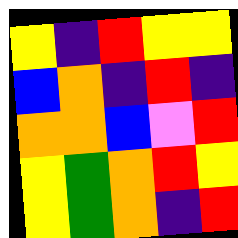[["yellow", "indigo", "red", "yellow", "yellow"], ["blue", "orange", "indigo", "red", "indigo"], ["orange", "orange", "blue", "violet", "red"], ["yellow", "green", "orange", "red", "yellow"], ["yellow", "green", "orange", "indigo", "red"]]